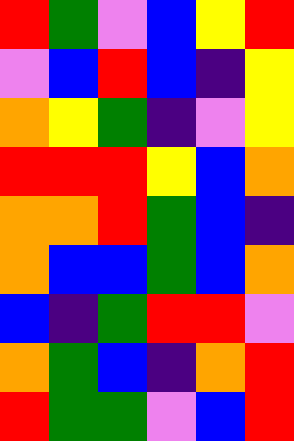[["red", "green", "violet", "blue", "yellow", "red"], ["violet", "blue", "red", "blue", "indigo", "yellow"], ["orange", "yellow", "green", "indigo", "violet", "yellow"], ["red", "red", "red", "yellow", "blue", "orange"], ["orange", "orange", "red", "green", "blue", "indigo"], ["orange", "blue", "blue", "green", "blue", "orange"], ["blue", "indigo", "green", "red", "red", "violet"], ["orange", "green", "blue", "indigo", "orange", "red"], ["red", "green", "green", "violet", "blue", "red"]]